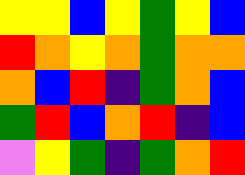[["yellow", "yellow", "blue", "yellow", "green", "yellow", "blue"], ["red", "orange", "yellow", "orange", "green", "orange", "orange"], ["orange", "blue", "red", "indigo", "green", "orange", "blue"], ["green", "red", "blue", "orange", "red", "indigo", "blue"], ["violet", "yellow", "green", "indigo", "green", "orange", "red"]]